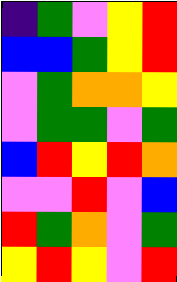[["indigo", "green", "violet", "yellow", "red"], ["blue", "blue", "green", "yellow", "red"], ["violet", "green", "orange", "orange", "yellow"], ["violet", "green", "green", "violet", "green"], ["blue", "red", "yellow", "red", "orange"], ["violet", "violet", "red", "violet", "blue"], ["red", "green", "orange", "violet", "green"], ["yellow", "red", "yellow", "violet", "red"]]